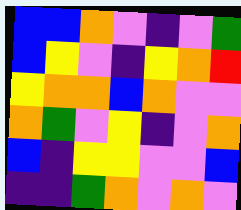[["blue", "blue", "orange", "violet", "indigo", "violet", "green"], ["blue", "yellow", "violet", "indigo", "yellow", "orange", "red"], ["yellow", "orange", "orange", "blue", "orange", "violet", "violet"], ["orange", "green", "violet", "yellow", "indigo", "violet", "orange"], ["blue", "indigo", "yellow", "yellow", "violet", "violet", "blue"], ["indigo", "indigo", "green", "orange", "violet", "orange", "violet"]]